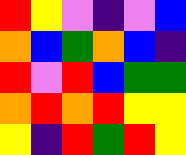[["red", "yellow", "violet", "indigo", "violet", "blue"], ["orange", "blue", "green", "orange", "blue", "indigo"], ["red", "violet", "red", "blue", "green", "green"], ["orange", "red", "orange", "red", "yellow", "yellow"], ["yellow", "indigo", "red", "green", "red", "yellow"]]